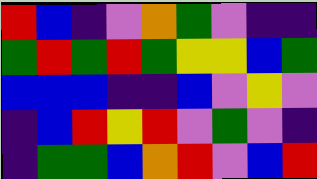[["red", "blue", "indigo", "violet", "orange", "green", "violet", "indigo", "indigo"], ["green", "red", "green", "red", "green", "yellow", "yellow", "blue", "green"], ["blue", "blue", "blue", "indigo", "indigo", "blue", "violet", "yellow", "violet"], ["indigo", "blue", "red", "yellow", "red", "violet", "green", "violet", "indigo"], ["indigo", "green", "green", "blue", "orange", "red", "violet", "blue", "red"]]